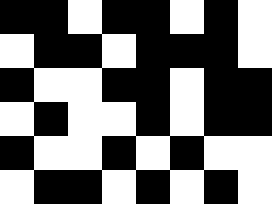[["black", "black", "white", "black", "black", "white", "black", "white"], ["white", "black", "black", "white", "black", "black", "black", "white"], ["black", "white", "white", "black", "black", "white", "black", "black"], ["white", "black", "white", "white", "black", "white", "black", "black"], ["black", "white", "white", "black", "white", "black", "white", "white"], ["white", "black", "black", "white", "black", "white", "black", "white"]]